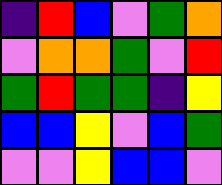[["indigo", "red", "blue", "violet", "green", "orange"], ["violet", "orange", "orange", "green", "violet", "red"], ["green", "red", "green", "green", "indigo", "yellow"], ["blue", "blue", "yellow", "violet", "blue", "green"], ["violet", "violet", "yellow", "blue", "blue", "violet"]]